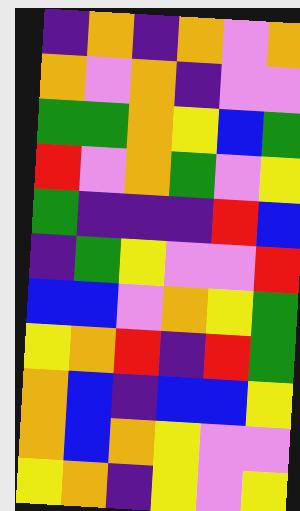[["indigo", "orange", "indigo", "orange", "violet", "orange"], ["orange", "violet", "orange", "indigo", "violet", "violet"], ["green", "green", "orange", "yellow", "blue", "green"], ["red", "violet", "orange", "green", "violet", "yellow"], ["green", "indigo", "indigo", "indigo", "red", "blue"], ["indigo", "green", "yellow", "violet", "violet", "red"], ["blue", "blue", "violet", "orange", "yellow", "green"], ["yellow", "orange", "red", "indigo", "red", "green"], ["orange", "blue", "indigo", "blue", "blue", "yellow"], ["orange", "blue", "orange", "yellow", "violet", "violet"], ["yellow", "orange", "indigo", "yellow", "violet", "yellow"]]